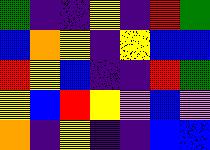[["green", "indigo", "indigo", "yellow", "indigo", "red", "green"], ["blue", "orange", "yellow", "indigo", "yellow", "blue", "blue"], ["red", "yellow", "blue", "indigo", "indigo", "red", "green"], ["yellow", "blue", "red", "yellow", "violet", "blue", "violet"], ["orange", "indigo", "yellow", "indigo", "indigo", "blue", "blue"]]